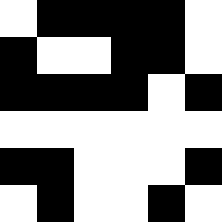[["white", "black", "black", "black", "black", "white"], ["black", "white", "white", "black", "black", "white"], ["black", "black", "black", "black", "white", "black"], ["white", "white", "white", "white", "white", "white"], ["black", "black", "white", "white", "white", "black"], ["white", "black", "white", "white", "black", "white"]]